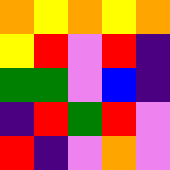[["orange", "yellow", "orange", "yellow", "orange"], ["yellow", "red", "violet", "red", "indigo"], ["green", "green", "violet", "blue", "indigo"], ["indigo", "red", "green", "red", "violet"], ["red", "indigo", "violet", "orange", "violet"]]